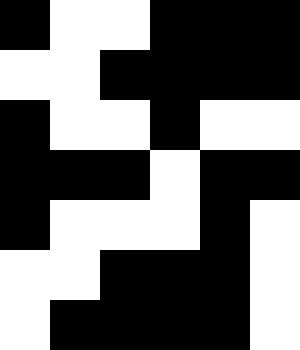[["black", "white", "white", "black", "black", "black"], ["white", "white", "black", "black", "black", "black"], ["black", "white", "white", "black", "white", "white"], ["black", "black", "black", "white", "black", "black"], ["black", "white", "white", "white", "black", "white"], ["white", "white", "black", "black", "black", "white"], ["white", "black", "black", "black", "black", "white"]]